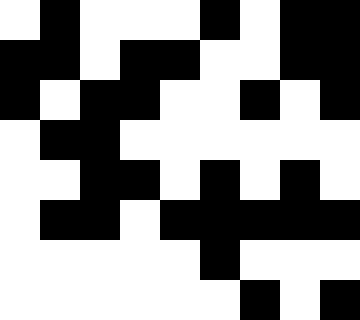[["white", "black", "white", "white", "white", "black", "white", "black", "black"], ["black", "black", "white", "black", "black", "white", "white", "black", "black"], ["black", "white", "black", "black", "white", "white", "black", "white", "black"], ["white", "black", "black", "white", "white", "white", "white", "white", "white"], ["white", "white", "black", "black", "white", "black", "white", "black", "white"], ["white", "black", "black", "white", "black", "black", "black", "black", "black"], ["white", "white", "white", "white", "white", "black", "white", "white", "white"], ["white", "white", "white", "white", "white", "white", "black", "white", "black"]]